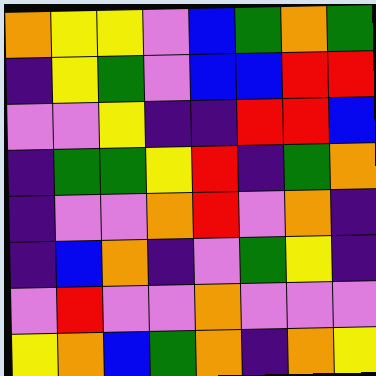[["orange", "yellow", "yellow", "violet", "blue", "green", "orange", "green"], ["indigo", "yellow", "green", "violet", "blue", "blue", "red", "red"], ["violet", "violet", "yellow", "indigo", "indigo", "red", "red", "blue"], ["indigo", "green", "green", "yellow", "red", "indigo", "green", "orange"], ["indigo", "violet", "violet", "orange", "red", "violet", "orange", "indigo"], ["indigo", "blue", "orange", "indigo", "violet", "green", "yellow", "indigo"], ["violet", "red", "violet", "violet", "orange", "violet", "violet", "violet"], ["yellow", "orange", "blue", "green", "orange", "indigo", "orange", "yellow"]]